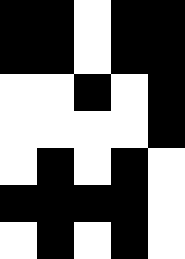[["black", "black", "white", "black", "black"], ["black", "black", "white", "black", "black"], ["white", "white", "black", "white", "black"], ["white", "white", "white", "white", "black"], ["white", "black", "white", "black", "white"], ["black", "black", "black", "black", "white"], ["white", "black", "white", "black", "white"]]